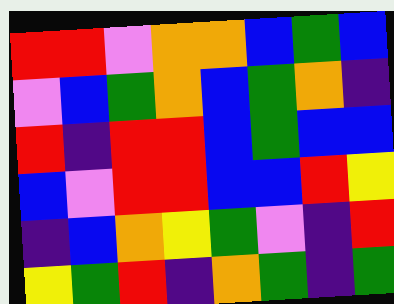[["red", "red", "violet", "orange", "orange", "blue", "green", "blue"], ["violet", "blue", "green", "orange", "blue", "green", "orange", "indigo"], ["red", "indigo", "red", "red", "blue", "green", "blue", "blue"], ["blue", "violet", "red", "red", "blue", "blue", "red", "yellow"], ["indigo", "blue", "orange", "yellow", "green", "violet", "indigo", "red"], ["yellow", "green", "red", "indigo", "orange", "green", "indigo", "green"]]